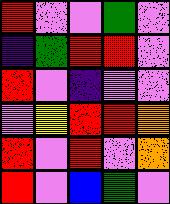[["red", "violet", "violet", "green", "violet"], ["indigo", "green", "red", "red", "violet"], ["red", "violet", "indigo", "violet", "violet"], ["violet", "yellow", "red", "red", "orange"], ["red", "violet", "red", "violet", "orange"], ["red", "violet", "blue", "green", "violet"]]